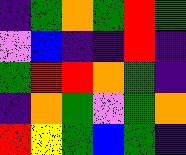[["indigo", "green", "orange", "green", "red", "green"], ["violet", "blue", "indigo", "indigo", "red", "indigo"], ["green", "red", "red", "orange", "green", "indigo"], ["indigo", "orange", "green", "violet", "green", "orange"], ["red", "yellow", "green", "blue", "green", "indigo"]]